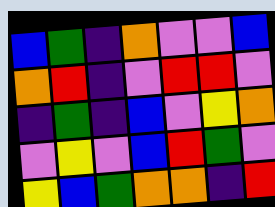[["blue", "green", "indigo", "orange", "violet", "violet", "blue"], ["orange", "red", "indigo", "violet", "red", "red", "violet"], ["indigo", "green", "indigo", "blue", "violet", "yellow", "orange"], ["violet", "yellow", "violet", "blue", "red", "green", "violet"], ["yellow", "blue", "green", "orange", "orange", "indigo", "red"]]